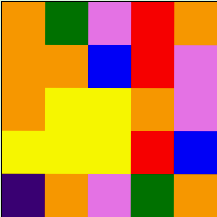[["orange", "green", "violet", "red", "orange"], ["orange", "orange", "blue", "red", "violet"], ["orange", "yellow", "yellow", "orange", "violet"], ["yellow", "yellow", "yellow", "red", "blue"], ["indigo", "orange", "violet", "green", "orange"]]